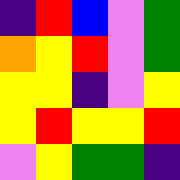[["indigo", "red", "blue", "violet", "green"], ["orange", "yellow", "red", "violet", "green"], ["yellow", "yellow", "indigo", "violet", "yellow"], ["yellow", "red", "yellow", "yellow", "red"], ["violet", "yellow", "green", "green", "indigo"]]